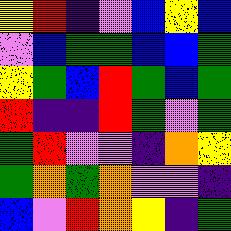[["yellow", "red", "indigo", "violet", "blue", "yellow", "blue"], ["violet", "blue", "green", "green", "blue", "blue", "green"], ["yellow", "green", "blue", "red", "green", "blue", "green"], ["red", "indigo", "indigo", "red", "green", "violet", "green"], ["green", "red", "violet", "violet", "indigo", "orange", "yellow"], ["green", "orange", "green", "orange", "violet", "violet", "indigo"], ["blue", "violet", "red", "orange", "yellow", "indigo", "green"]]